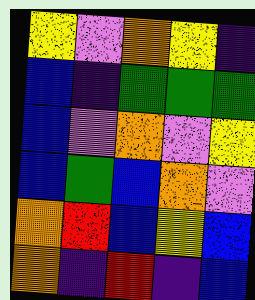[["yellow", "violet", "orange", "yellow", "indigo"], ["blue", "indigo", "green", "green", "green"], ["blue", "violet", "orange", "violet", "yellow"], ["blue", "green", "blue", "orange", "violet"], ["orange", "red", "blue", "yellow", "blue"], ["orange", "indigo", "red", "indigo", "blue"]]